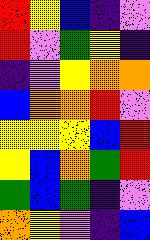[["red", "yellow", "blue", "indigo", "violet"], ["red", "violet", "green", "yellow", "indigo"], ["indigo", "violet", "yellow", "orange", "orange"], ["blue", "orange", "orange", "red", "violet"], ["yellow", "yellow", "yellow", "blue", "red"], ["yellow", "blue", "orange", "green", "red"], ["green", "blue", "green", "indigo", "violet"], ["orange", "yellow", "violet", "indigo", "blue"]]